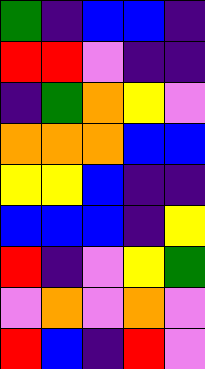[["green", "indigo", "blue", "blue", "indigo"], ["red", "red", "violet", "indigo", "indigo"], ["indigo", "green", "orange", "yellow", "violet"], ["orange", "orange", "orange", "blue", "blue"], ["yellow", "yellow", "blue", "indigo", "indigo"], ["blue", "blue", "blue", "indigo", "yellow"], ["red", "indigo", "violet", "yellow", "green"], ["violet", "orange", "violet", "orange", "violet"], ["red", "blue", "indigo", "red", "violet"]]